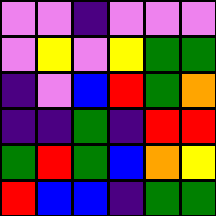[["violet", "violet", "indigo", "violet", "violet", "violet"], ["violet", "yellow", "violet", "yellow", "green", "green"], ["indigo", "violet", "blue", "red", "green", "orange"], ["indigo", "indigo", "green", "indigo", "red", "red"], ["green", "red", "green", "blue", "orange", "yellow"], ["red", "blue", "blue", "indigo", "green", "green"]]